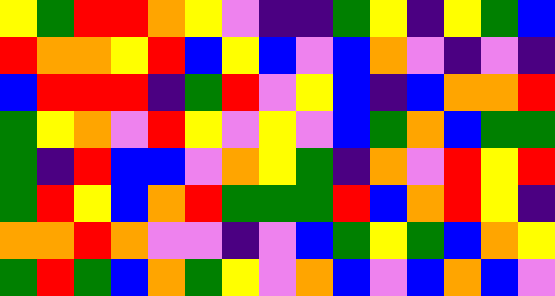[["yellow", "green", "red", "red", "orange", "yellow", "violet", "indigo", "indigo", "green", "yellow", "indigo", "yellow", "green", "blue"], ["red", "orange", "orange", "yellow", "red", "blue", "yellow", "blue", "violet", "blue", "orange", "violet", "indigo", "violet", "indigo"], ["blue", "red", "red", "red", "indigo", "green", "red", "violet", "yellow", "blue", "indigo", "blue", "orange", "orange", "red"], ["green", "yellow", "orange", "violet", "red", "yellow", "violet", "yellow", "violet", "blue", "green", "orange", "blue", "green", "green"], ["green", "indigo", "red", "blue", "blue", "violet", "orange", "yellow", "green", "indigo", "orange", "violet", "red", "yellow", "red"], ["green", "red", "yellow", "blue", "orange", "red", "green", "green", "green", "red", "blue", "orange", "red", "yellow", "indigo"], ["orange", "orange", "red", "orange", "violet", "violet", "indigo", "violet", "blue", "green", "yellow", "green", "blue", "orange", "yellow"], ["green", "red", "green", "blue", "orange", "green", "yellow", "violet", "orange", "blue", "violet", "blue", "orange", "blue", "violet"]]